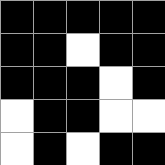[["black", "black", "black", "black", "black"], ["black", "black", "white", "black", "black"], ["black", "black", "black", "white", "black"], ["white", "black", "black", "white", "white"], ["white", "black", "white", "black", "black"]]